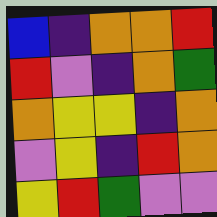[["blue", "indigo", "orange", "orange", "red"], ["red", "violet", "indigo", "orange", "green"], ["orange", "yellow", "yellow", "indigo", "orange"], ["violet", "yellow", "indigo", "red", "orange"], ["yellow", "red", "green", "violet", "violet"]]